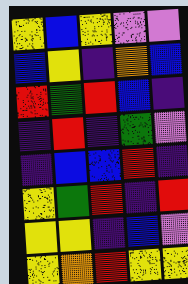[["yellow", "blue", "yellow", "violet", "violet"], ["blue", "yellow", "indigo", "orange", "blue"], ["red", "green", "red", "blue", "indigo"], ["indigo", "red", "indigo", "green", "violet"], ["indigo", "blue", "blue", "red", "indigo"], ["yellow", "green", "red", "indigo", "red"], ["yellow", "yellow", "indigo", "blue", "violet"], ["yellow", "orange", "red", "yellow", "yellow"]]